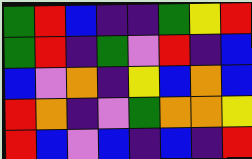[["green", "red", "blue", "indigo", "indigo", "green", "yellow", "red"], ["green", "red", "indigo", "green", "violet", "red", "indigo", "blue"], ["blue", "violet", "orange", "indigo", "yellow", "blue", "orange", "blue"], ["red", "orange", "indigo", "violet", "green", "orange", "orange", "yellow"], ["red", "blue", "violet", "blue", "indigo", "blue", "indigo", "red"]]